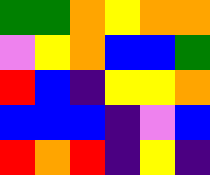[["green", "green", "orange", "yellow", "orange", "orange"], ["violet", "yellow", "orange", "blue", "blue", "green"], ["red", "blue", "indigo", "yellow", "yellow", "orange"], ["blue", "blue", "blue", "indigo", "violet", "blue"], ["red", "orange", "red", "indigo", "yellow", "indigo"]]